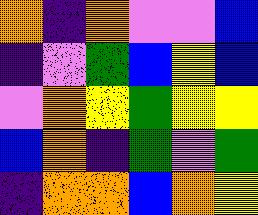[["orange", "indigo", "orange", "violet", "violet", "blue"], ["indigo", "violet", "green", "blue", "yellow", "blue"], ["violet", "orange", "yellow", "green", "yellow", "yellow"], ["blue", "orange", "indigo", "green", "violet", "green"], ["indigo", "orange", "orange", "blue", "orange", "yellow"]]